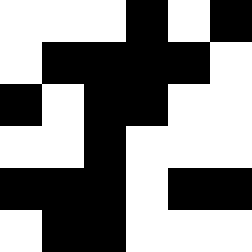[["white", "white", "white", "black", "white", "black"], ["white", "black", "black", "black", "black", "white"], ["black", "white", "black", "black", "white", "white"], ["white", "white", "black", "white", "white", "white"], ["black", "black", "black", "white", "black", "black"], ["white", "black", "black", "white", "white", "white"]]